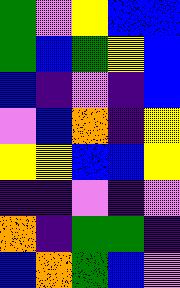[["green", "violet", "yellow", "blue", "blue"], ["green", "blue", "green", "yellow", "blue"], ["blue", "indigo", "violet", "indigo", "blue"], ["violet", "blue", "orange", "indigo", "yellow"], ["yellow", "yellow", "blue", "blue", "yellow"], ["indigo", "indigo", "violet", "indigo", "violet"], ["orange", "indigo", "green", "green", "indigo"], ["blue", "orange", "green", "blue", "violet"]]